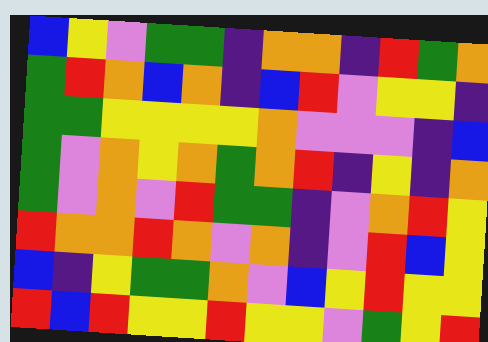[["blue", "yellow", "violet", "green", "green", "indigo", "orange", "orange", "indigo", "red", "green", "orange"], ["green", "red", "orange", "blue", "orange", "indigo", "blue", "red", "violet", "yellow", "yellow", "indigo"], ["green", "green", "yellow", "yellow", "yellow", "yellow", "orange", "violet", "violet", "violet", "indigo", "blue"], ["green", "violet", "orange", "yellow", "orange", "green", "orange", "red", "indigo", "yellow", "indigo", "orange"], ["green", "violet", "orange", "violet", "red", "green", "green", "indigo", "violet", "orange", "red", "yellow"], ["red", "orange", "orange", "red", "orange", "violet", "orange", "indigo", "violet", "red", "blue", "yellow"], ["blue", "indigo", "yellow", "green", "green", "orange", "violet", "blue", "yellow", "red", "yellow", "yellow"], ["red", "blue", "red", "yellow", "yellow", "red", "yellow", "yellow", "violet", "green", "yellow", "red"]]